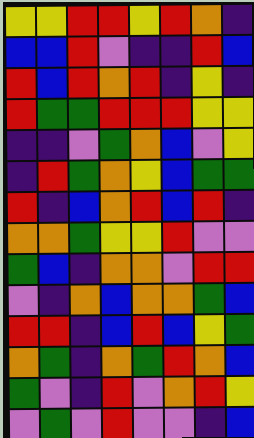[["yellow", "yellow", "red", "red", "yellow", "red", "orange", "indigo"], ["blue", "blue", "red", "violet", "indigo", "indigo", "red", "blue"], ["red", "blue", "red", "orange", "red", "indigo", "yellow", "indigo"], ["red", "green", "green", "red", "red", "red", "yellow", "yellow"], ["indigo", "indigo", "violet", "green", "orange", "blue", "violet", "yellow"], ["indigo", "red", "green", "orange", "yellow", "blue", "green", "green"], ["red", "indigo", "blue", "orange", "red", "blue", "red", "indigo"], ["orange", "orange", "green", "yellow", "yellow", "red", "violet", "violet"], ["green", "blue", "indigo", "orange", "orange", "violet", "red", "red"], ["violet", "indigo", "orange", "blue", "orange", "orange", "green", "blue"], ["red", "red", "indigo", "blue", "red", "blue", "yellow", "green"], ["orange", "green", "indigo", "orange", "green", "red", "orange", "blue"], ["green", "violet", "indigo", "red", "violet", "orange", "red", "yellow"], ["violet", "green", "violet", "red", "violet", "violet", "indigo", "blue"]]